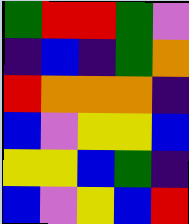[["green", "red", "red", "green", "violet"], ["indigo", "blue", "indigo", "green", "orange"], ["red", "orange", "orange", "orange", "indigo"], ["blue", "violet", "yellow", "yellow", "blue"], ["yellow", "yellow", "blue", "green", "indigo"], ["blue", "violet", "yellow", "blue", "red"]]